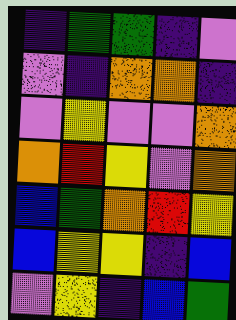[["indigo", "green", "green", "indigo", "violet"], ["violet", "indigo", "orange", "orange", "indigo"], ["violet", "yellow", "violet", "violet", "orange"], ["orange", "red", "yellow", "violet", "orange"], ["blue", "green", "orange", "red", "yellow"], ["blue", "yellow", "yellow", "indigo", "blue"], ["violet", "yellow", "indigo", "blue", "green"]]